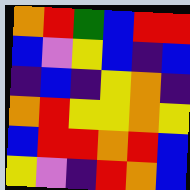[["orange", "red", "green", "blue", "red", "red"], ["blue", "violet", "yellow", "blue", "indigo", "blue"], ["indigo", "blue", "indigo", "yellow", "orange", "indigo"], ["orange", "red", "yellow", "yellow", "orange", "yellow"], ["blue", "red", "red", "orange", "red", "blue"], ["yellow", "violet", "indigo", "red", "orange", "blue"]]